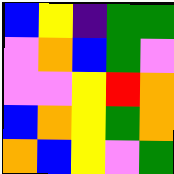[["blue", "yellow", "indigo", "green", "green"], ["violet", "orange", "blue", "green", "violet"], ["violet", "violet", "yellow", "red", "orange"], ["blue", "orange", "yellow", "green", "orange"], ["orange", "blue", "yellow", "violet", "green"]]